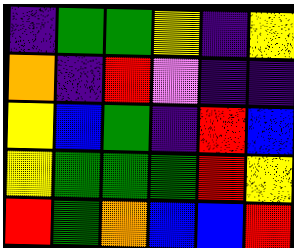[["indigo", "green", "green", "yellow", "indigo", "yellow"], ["orange", "indigo", "red", "violet", "indigo", "indigo"], ["yellow", "blue", "green", "indigo", "red", "blue"], ["yellow", "green", "green", "green", "red", "yellow"], ["red", "green", "orange", "blue", "blue", "red"]]